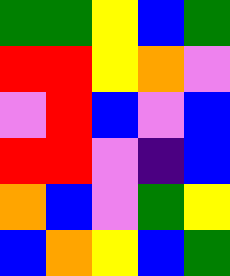[["green", "green", "yellow", "blue", "green"], ["red", "red", "yellow", "orange", "violet"], ["violet", "red", "blue", "violet", "blue"], ["red", "red", "violet", "indigo", "blue"], ["orange", "blue", "violet", "green", "yellow"], ["blue", "orange", "yellow", "blue", "green"]]